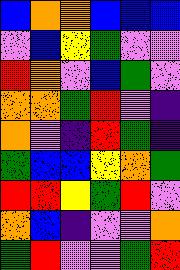[["blue", "orange", "orange", "blue", "blue", "blue"], ["violet", "blue", "yellow", "green", "violet", "violet"], ["red", "orange", "violet", "blue", "green", "violet"], ["orange", "orange", "green", "red", "violet", "indigo"], ["orange", "violet", "indigo", "red", "green", "indigo"], ["green", "blue", "blue", "yellow", "orange", "green"], ["red", "red", "yellow", "green", "red", "violet"], ["orange", "blue", "indigo", "violet", "violet", "orange"], ["green", "red", "violet", "violet", "green", "red"]]